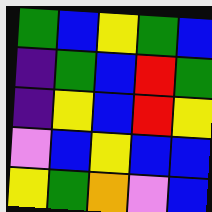[["green", "blue", "yellow", "green", "blue"], ["indigo", "green", "blue", "red", "green"], ["indigo", "yellow", "blue", "red", "yellow"], ["violet", "blue", "yellow", "blue", "blue"], ["yellow", "green", "orange", "violet", "blue"]]